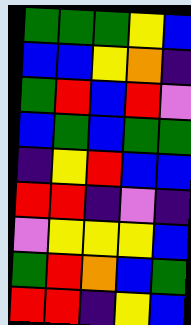[["green", "green", "green", "yellow", "blue"], ["blue", "blue", "yellow", "orange", "indigo"], ["green", "red", "blue", "red", "violet"], ["blue", "green", "blue", "green", "green"], ["indigo", "yellow", "red", "blue", "blue"], ["red", "red", "indigo", "violet", "indigo"], ["violet", "yellow", "yellow", "yellow", "blue"], ["green", "red", "orange", "blue", "green"], ["red", "red", "indigo", "yellow", "blue"]]